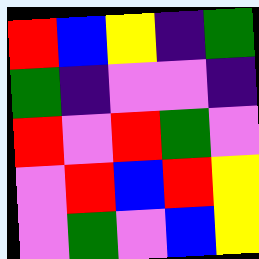[["red", "blue", "yellow", "indigo", "green"], ["green", "indigo", "violet", "violet", "indigo"], ["red", "violet", "red", "green", "violet"], ["violet", "red", "blue", "red", "yellow"], ["violet", "green", "violet", "blue", "yellow"]]